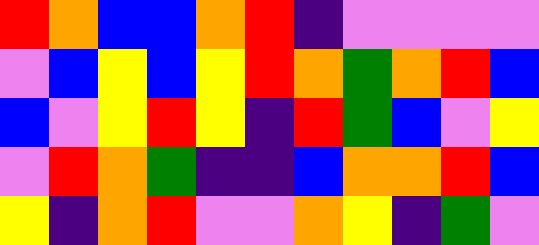[["red", "orange", "blue", "blue", "orange", "red", "indigo", "violet", "violet", "violet", "violet"], ["violet", "blue", "yellow", "blue", "yellow", "red", "orange", "green", "orange", "red", "blue"], ["blue", "violet", "yellow", "red", "yellow", "indigo", "red", "green", "blue", "violet", "yellow"], ["violet", "red", "orange", "green", "indigo", "indigo", "blue", "orange", "orange", "red", "blue"], ["yellow", "indigo", "orange", "red", "violet", "violet", "orange", "yellow", "indigo", "green", "violet"]]